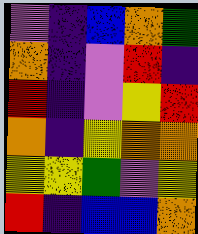[["violet", "indigo", "blue", "orange", "green"], ["orange", "indigo", "violet", "red", "indigo"], ["red", "indigo", "violet", "yellow", "red"], ["orange", "indigo", "yellow", "orange", "orange"], ["yellow", "yellow", "green", "violet", "yellow"], ["red", "indigo", "blue", "blue", "orange"]]